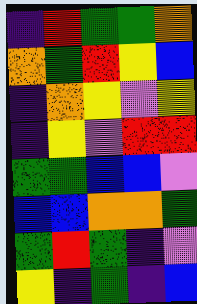[["indigo", "red", "green", "green", "orange"], ["orange", "green", "red", "yellow", "blue"], ["indigo", "orange", "yellow", "violet", "yellow"], ["indigo", "yellow", "violet", "red", "red"], ["green", "green", "blue", "blue", "violet"], ["blue", "blue", "orange", "orange", "green"], ["green", "red", "green", "indigo", "violet"], ["yellow", "indigo", "green", "indigo", "blue"]]